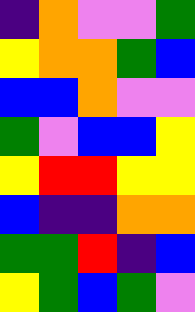[["indigo", "orange", "violet", "violet", "green"], ["yellow", "orange", "orange", "green", "blue"], ["blue", "blue", "orange", "violet", "violet"], ["green", "violet", "blue", "blue", "yellow"], ["yellow", "red", "red", "yellow", "yellow"], ["blue", "indigo", "indigo", "orange", "orange"], ["green", "green", "red", "indigo", "blue"], ["yellow", "green", "blue", "green", "violet"]]